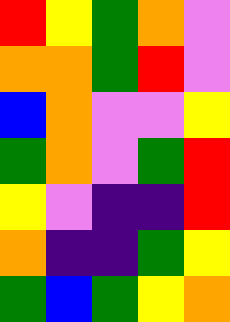[["red", "yellow", "green", "orange", "violet"], ["orange", "orange", "green", "red", "violet"], ["blue", "orange", "violet", "violet", "yellow"], ["green", "orange", "violet", "green", "red"], ["yellow", "violet", "indigo", "indigo", "red"], ["orange", "indigo", "indigo", "green", "yellow"], ["green", "blue", "green", "yellow", "orange"]]